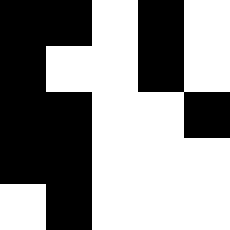[["black", "black", "white", "black", "white"], ["black", "white", "white", "black", "white"], ["black", "black", "white", "white", "black"], ["black", "black", "white", "white", "white"], ["white", "black", "white", "white", "white"]]